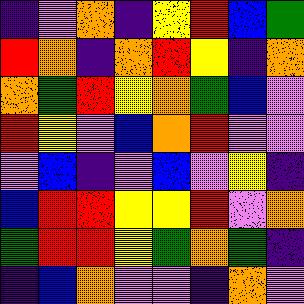[["indigo", "violet", "orange", "indigo", "yellow", "red", "blue", "green"], ["red", "orange", "indigo", "orange", "red", "yellow", "indigo", "orange"], ["orange", "green", "red", "yellow", "orange", "green", "blue", "violet"], ["red", "yellow", "violet", "blue", "orange", "red", "violet", "violet"], ["violet", "blue", "indigo", "violet", "blue", "violet", "yellow", "indigo"], ["blue", "red", "red", "yellow", "yellow", "red", "violet", "orange"], ["green", "red", "red", "yellow", "green", "orange", "green", "indigo"], ["indigo", "blue", "orange", "violet", "violet", "indigo", "orange", "violet"]]